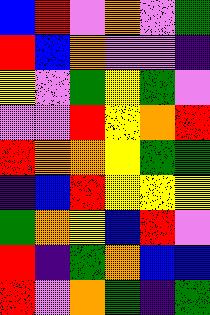[["blue", "red", "violet", "orange", "violet", "green"], ["red", "blue", "orange", "violet", "violet", "indigo"], ["yellow", "violet", "green", "yellow", "green", "violet"], ["violet", "violet", "red", "yellow", "orange", "red"], ["red", "orange", "orange", "yellow", "green", "green"], ["indigo", "blue", "red", "yellow", "yellow", "yellow"], ["green", "orange", "yellow", "blue", "red", "violet"], ["red", "indigo", "green", "orange", "blue", "blue"], ["red", "violet", "orange", "green", "indigo", "green"]]